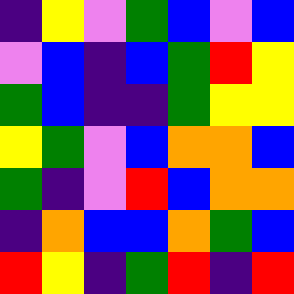[["indigo", "yellow", "violet", "green", "blue", "violet", "blue"], ["violet", "blue", "indigo", "blue", "green", "red", "yellow"], ["green", "blue", "indigo", "indigo", "green", "yellow", "yellow"], ["yellow", "green", "violet", "blue", "orange", "orange", "blue"], ["green", "indigo", "violet", "red", "blue", "orange", "orange"], ["indigo", "orange", "blue", "blue", "orange", "green", "blue"], ["red", "yellow", "indigo", "green", "red", "indigo", "red"]]